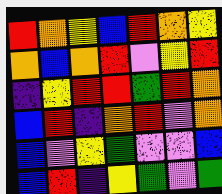[["red", "orange", "yellow", "blue", "red", "orange", "yellow"], ["orange", "blue", "orange", "red", "violet", "yellow", "red"], ["indigo", "yellow", "red", "red", "green", "red", "orange"], ["blue", "red", "indigo", "orange", "red", "violet", "orange"], ["blue", "violet", "yellow", "green", "violet", "violet", "blue"], ["blue", "red", "indigo", "yellow", "green", "violet", "green"]]